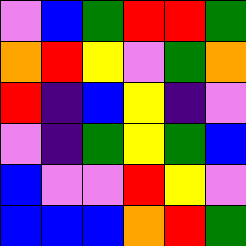[["violet", "blue", "green", "red", "red", "green"], ["orange", "red", "yellow", "violet", "green", "orange"], ["red", "indigo", "blue", "yellow", "indigo", "violet"], ["violet", "indigo", "green", "yellow", "green", "blue"], ["blue", "violet", "violet", "red", "yellow", "violet"], ["blue", "blue", "blue", "orange", "red", "green"]]